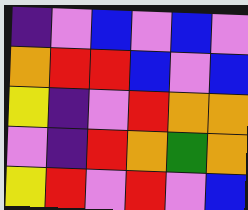[["indigo", "violet", "blue", "violet", "blue", "violet"], ["orange", "red", "red", "blue", "violet", "blue"], ["yellow", "indigo", "violet", "red", "orange", "orange"], ["violet", "indigo", "red", "orange", "green", "orange"], ["yellow", "red", "violet", "red", "violet", "blue"]]